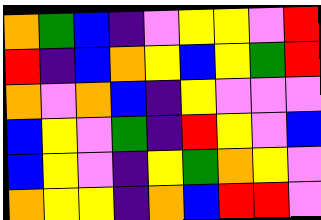[["orange", "green", "blue", "indigo", "violet", "yellow", "yellow", "violet", "red"], ["red", "indigo", "blue", "orange", "yellow", "blue", "yellow", "green", "red"], ["orange", "violet", "orange", "blue", "indigo", "yellow", "violet", "violet", "violet"], ["blue", "yellow", "violet", "green", "indigo", "red", "yellow", "violet", "blue"], ["blue", "yellow", "violet", "indigo", "yellow", "green", "orange", "yellow", "violet"], ["orange", "yellow", "yellow", "indigo", "orange", "blue", "red", "red", "violet"]]